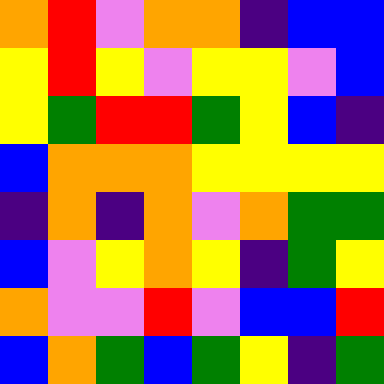[["orange", "red", "violet", "orange", "orange", "indigo", "blue", "blue"], ["yellow", "red", "yellow", "violet", "yellow", "yellow", "violet", "blue"], ["yellow", "green", "red", "red", "green", "yellow", "blue", "indigo"], ["blue", "orange", "orange", "orange", "yellow", "yellow", "yellow", "yellow"], ["indigo", "orange", "indigo", "orange", "violet", "orange", "green", "green"], ["blue", "violet", "yellow", "orange", "yellow", "indigo", "green", "yellow"], ["orange", "violet", "violet", "red", "violet", "blue", "blue", "red"], ["blue", "orange", "green", "blue", "green", "yellow", "indigo", "green"]]